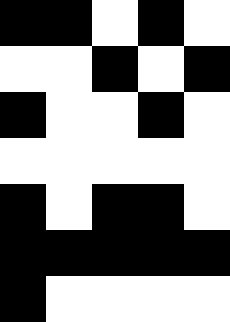[["black", "black", "white", "black", "white"], ["white", "white", "black", "white", "black"], ["black", "white", "white", "black", "white"], ["white", "white", "white", "white", "white"], ["black", "white", "black", "black", "white"], ["black", "black", "black", "black", "black"], ["black", "white", "white", "white", "white"]]